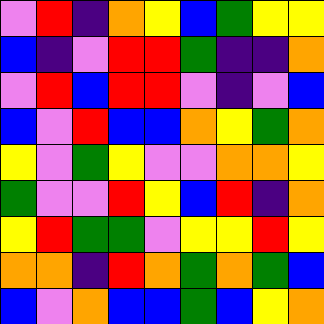[["violet", "red", "indigo", "orange", "yellow", "blue", "green", "yellow", "yellow"], ["blue", "indigo", "violet", "red", "red", "green", "indigo", "indigo", "orange"], ["violet", "red", "blue", "red", "red", "violet", "indigo", "violet", "blue"], ["blue", "violet", "red", "blue", "blue", "orange", "yellow", "green", "orange"], ["yellow", "violet", "green", "yellow", "violet", "violet", "orange", "orange", "yellow"], ["green", "violet", "violet", "red", "yellow", "blue", "red", "indigo", "orange"], ["yellow", "red", "green", "green", "violet", "yellow", "yellow", "red", "yellow"], ["orange", "orange", "indigo", "red", "orange", "green", "orange", "green", "blue"], ["blue", "violet", "orange", "blue", "blue", "green", "blue", "yellow", "orange"]]